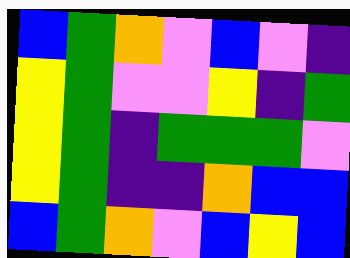[["blue", "green", "orange", "violet", "blue", "violet", "indigo"], ["yellow", "green", "violet", "violet", "yellow", "indigo", "green"], ["yellow", "green", "indigo", "green", "green", "green", "violet"], ["yellow", "green", "indigo", "indigo", "orange", "blue", "blue"], ["blue", "green", "orange", "violet", "blue", "yellow", "blue"]]